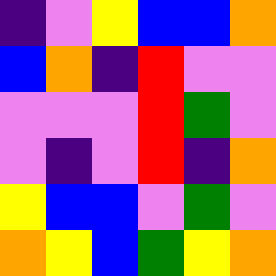[["indigo", "violet", "yellow", "blue", "blue", "orange"], ["blue", "orange", "indigo", "red", "violet", "violet"], ["violet", "violet", "violet", "red", "green", "violet"], ["violet", "indigo", "violet", "red", "indigo", "orange"], ["yellow", "blue", "blue", "violet", "green", "violet"], ["orange", "yellow", "blue", "green", "yellow", "orange"]]